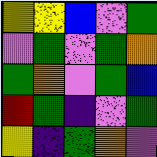[["yellow", "yellow", "blue", "violet", "green"], ["violet", "green", "violet", "green", "orange"], ["green", "orange", "violet", "green", "blue"], ["red", "green", "indigo", "violet", "green"], ["yellow", "indigo", "green", "orange", "violet"]]